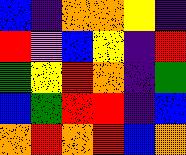[["blue", "indigo", "orange", "orange", "yellow", "indigo"], ["red", "violet", "blue", "yellow", "indigo", "red"], ["green", "yellow", "red", "orange", "indigo", "green"], ["blue", "green", "red", "red", "indigo", "blue"], ["orange", "red", "orange", "red", "blue", "orange"]]